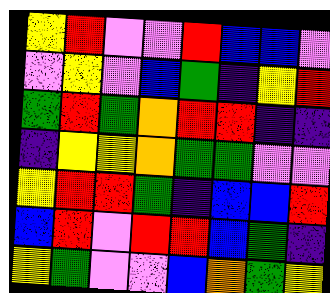[["yellow", "red", "violet", "violet", "red", "blue", "blue", "violet"], ["violet", "yellow", "violet", "blue", "green", "indigo", "yellow", "red"], ["green", "red", "green", "orange", "red", "red", "indigo", "indigo"], ["indigo", "yellow", "yellow", "orange", "green", "green", "violet", "violet"], ["yellow", "red", "red", "green", "indigo", "blue", "blue", "red"], ["blue", "red", "violet", "red", "red", "blue", "green", "indigo"], ["yellow", "green", "violet", "violet", "blue", "orange", "green", "yellow"]]